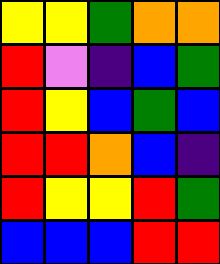[["yellow", "yellow", "green", "orange", "orange"], ["red", "violet", "indigo", "blue", "green"], ["red", "yellow", "blue", "green", "blue"], ["red", "red", "orange", "blue", "indigo"], ["red", "yellow", "yellow", "red", "green"], ["blue", "blue", "blue", "red", "red"]]